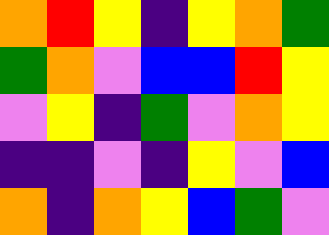[["orange", "red", "yellow", "indigo", "yellow", "orange", "green"], ["green", "orange", "violet", "blue", "blue", "red", "yellow"], ["violet", "yellow", "indigo", "green", "violet", "orange", "yellow"], ["indigo", "indigo", "violet", "indigo", "yellow", "violet", "blue"], ["orange", "indigo", "orange", "yellow", "blue", "green", "violet"]]